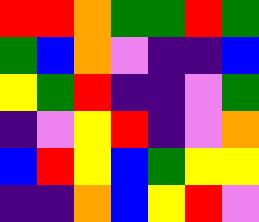[["red", "red", "orange", "green", "green", "red", "green"], ["green", "blue", "orange", "violet", "indigo", "indigo", "blue"], ["yellow", "green", "red", "indigo", "indigo", "violet", "green"], ["indigo", "violet", "yellow", "red", "indigo", "violet", "orange"], ["blue", "red", "yellow", "blue", "green", "yellow", "yellow"], ["indigo", "indigo", "orange", "blue", "yellow", "red", "violet"]]